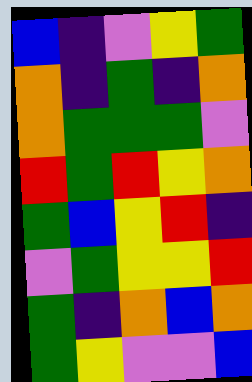[["blue", "indigo", "violet", "yellow", "green"], ["orange", "indigo", "green", "indigo", "orange"], ["orange", "green", "green", "green", "violet"], ["red", "green", "red", "yellow", "orange"], ["green", "blue", "yellow", "red", "indigo"], ["violet", "green", "yellow", "yellow", "red"], ["green", "indigo", "orange", "blue", "orange"], ["green", "yellow", "violet", "violet", "blue"]]